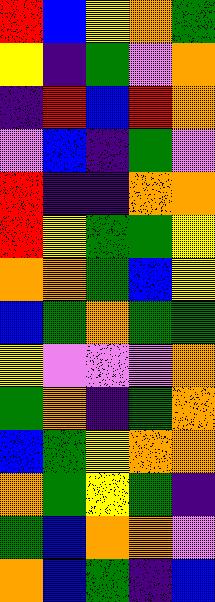[["red", "blue", "yellow", "orange", "green"], ["yellow", "indigo", "green", "violet", "orange"], ["indigo", "red", "blue", "red", "orange"], ["violet", "blue", "indigo", "green", "violet"], ["red", "indigo", "indigo", "orange", "orange"], ["red", "yellow", "green", "green", "yellow"], ["orange", "orange", "green", "blue", "yellow"], ["blue", "green", "orange", "green", "green"], ["yellow", "violet", "violet", "violet", "orange"], ["green", "orange", "indigo", "green", "orange"], ["blue", "green", "yellow", "orange", "orange"], ["orange", "green", "yellow", "green", "indigo"], ["green", "blue", "orange", "orange", "violet"], ["orange", "blue", "green", "indigo", "blue"]]